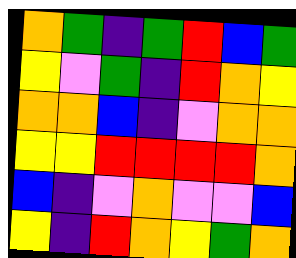[["orange", "green", "indigo", "green", "red", "blue", "green"], ["yellow", "violet", "green", "indigo", "red", "orange", "yellow"], ["orange", "orange", "blue", "indigo", "violet", "orange", "orange"], ["yellow", "yellow", "red", "red", "red", "red", "orange"], ["blue", "indigo", "violet", "orange", "violet", "violet", "blue"], ["yellow", "indigo", "red", "orange", "yellow", "green", "orange"]]